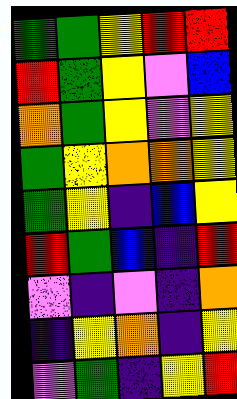[["green", "green", "yellow", "red", "red"], ["red", "green", "yellow", "violet", "blue"], ["orange", "green", "yellow", "violet", "yellow"], ["green", "yellow", "orange", "orange", "yellow"], ["green", "yellow", "indigo", "blue", "yellow"], ["red", "green", "blue", "indigo", "red"], ["violet", "indigo", "violet", "indigo", "orange"], ["indigo", "yellow", "orange", "indigo", "yellow"], ["violet", "green", "indigo", "yellow", "red"]]